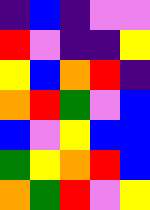[["indigo", "blue", "indigo", "violet", "violet"], ["red", "violet", "indigo", "indigo", "yellow"], ["yellow", "blue", "orange", "red", "indigo"], ["orange", "red", "green", "violet", "blue"], ["blue", "violet", "yellow", "blue", "blue"], ["green", "yellow", "orange", "red", "blue"], ["orange", "green", "red", "violet", "yellow"]]